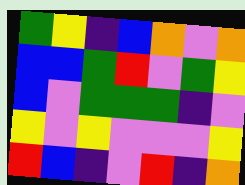[["green", "yellow", "indigo", "blue", "orange", "violet", "orange"], ["blue", "blue", "green", "red", "violet", "green", "yellow"], ["blue", "violet", "green", "green", "green", "indigo", "violet"], ["yellow", "violet", "yellow", "violet", "violet", "violet", "yellow"], ["red", "blue", "indigo", "violet", "red", "indigo", "orange"]]